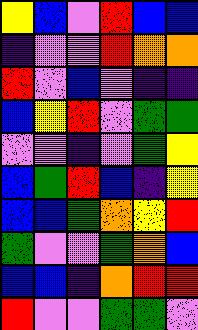[["yellow", "blue", "violet", "red", "blue", "blue"], ["indigo", "violet", "violet", "red", "orange", "orange"], ["red", "violet", "blue", "violet", "indigo", "indigo"], ["blue", "yellow", "red", "violet", "green", "green"], ["violet", "violet", "indigo", "violet", "green", "yellow"], ["blue", "green", "red", "blue", "indigo", "yellow"], ["blue", "blue", "green", "orange", "yellow", "red"], ["green", "violet", "violet", "green", "orange", "blue"], ["blue", "blue", "indigo", "orange", "red", "red"], ["red", "violet", "violet", "green", "green", "violet"]]